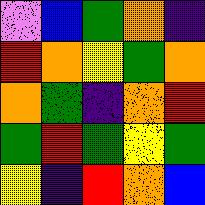[["violet", "blue", "green", "orange", "indigo"], ["red", "orange", "yellow", "green", "orange"], ["orange", "green", "indigo", "orange", "red"], ["green", "red", "green", "yellow", "green"], ["yellow", "indigo", "red", "orange", "blue"]]